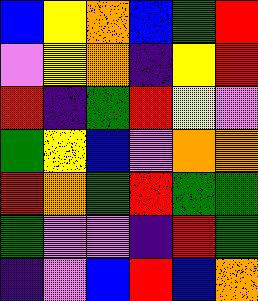[["blue", "yellow", "orange", "blue", "green", "red"], ["violet", "yellow", "orange", "indigo", "yellow", "red"], ["red", "indigo", "green", "red", "yellow", "violet"], ["green", "yellow", "blue", "violet", "orange", "orange"], ["red", "orange", "green", "red", "green", "green"], ["green", "violet", "violet", "indigo", "red", "green"], ["indigo", "violet", "blue", "red", "blue", "orange"]]